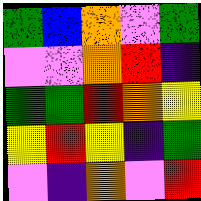[["green", "blue", "orange", "violet", "green"], ["violet", "violet", "orange", "red", "indigo"], ["green", "green", "red", "orange", "yellow"], ["yellow", "red", "yellow", "indigo", "green"], ["violet", "indigo", "orange", "violet", "red"]]